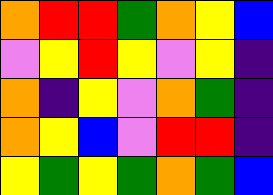[["orange", "red", "red", "green", "orange", "yellow", "blue"], ["violet", "yellow", "red", "yellow", "violet", "yellow", "indigo"], ["orange", "indigo", "yellow", "violet", "orange", "green", "indigo"], ["orange", "yellow", "blue", "violet", "red", "red", "indigo"], ["yellow", "green", "yellow", "green", "orange", "green", "blue"]]